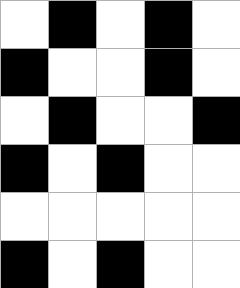[["white", "black", "white", "black", "white"], ["black", "white", "white", "black", "white"], ["white", "black", "white", "white", "black"], ["black", "white", "black", "white", "white"], ["white", "white", "white", "white", "white"], ["black", "white", "black", "white", "white"]]